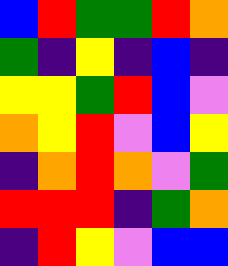[["blue", "red", "green", "green", "red", "orange"], ["green", "indigo", "yellow", "indigo", "blue", "indigo"], ["yellow", "yellow", "green", "red", "blue", "violet"], ["orange", "yellow", "red", "violet", "blue", "yellow"], ["indigo", "orange", "red", "orange", "violet", "green"], ["red", "red", "red", "indigo", "green", "orange"], ["indigo", "red", "yellow", "violet", "blue", "blue"]]